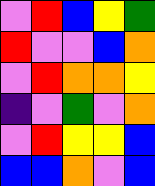[["violet", "red", "blue", "yellow", "green"], ["red", "violet", "violet", "blue", "orange"], ["violet", "red", "orange", "orange", "yellow"], ["indigo", "violet", "green", "violet", "orange"], ["violet", "red", "yellow", "yellow", "blue"], ["blue", "blue", "orange", "violet", "blue"]]